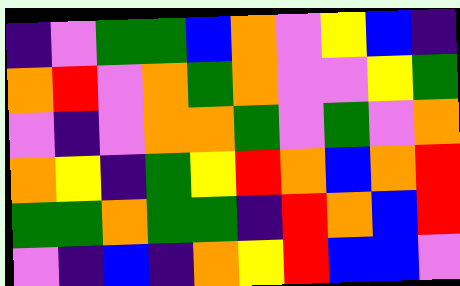[["indigo", "violet", "green", "green", "blue", "orange", "violet", "yellow", "blue", "indigo"], ["orange", "red", "violet", "orange", "green", "orange", "violet", "violet", "yellow", "green"], ["violet", "indigo", "violet", "orange", "orange", "green", "violet", "green", "violet", "orange"], ["orange", "yellow", "indigo", "green", "yellow", "red", "orange", "blue", "orange", "red"], ["green", "green", "orange", "green", "green", "indigo", "red", "orange", "blue", "red"], ["violet", "indigo", "blue", "indigo", "orange", "yellow", "red", "blue", "blue", "violet"]]